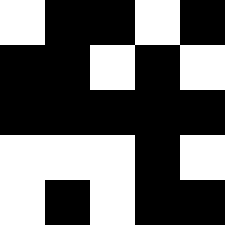[["white", "black", "black", "white", "black"], ["black", "black", "white", "black", "white"], ["black", "black", "black", "black", "black"], ["white", "white", "white", "black", "white"], ["white", "black", "white", "black", "black"]]